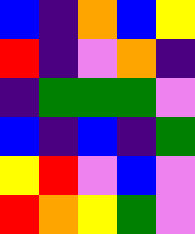[["blue", "indigo", "orange", "blue", "yellow"], ["red", "indigo", "violet", "orange", "indigo"], ["indigo", "green", "green", "green", "violet"], ["blue", "indigo", "blue", "indigo", "green"], ["yellow", "red", "violet", "blue", "violet"], ["red", "orange", "yellow", "green", "violet"]]